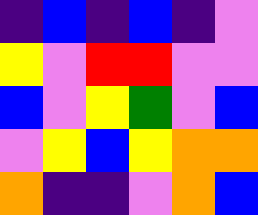[["indigo", "blue", "indigo", "blue", "indigo", "violet"], ["yellow", "violet", "red", "red", "violet", "violet"], ["blue", "violet", "yellow", "green", "violet", "blue"], ["violet", "yellow", "blue", "yellow", "orange", "orange"], ["orange", "indigo", "indigo", "violet", "orange", "blue"]]